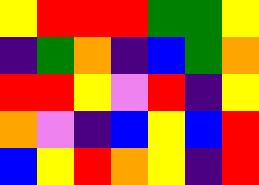[["yellow", "red", "red", "red", "green", "green", "yellow"], ["indigo", "green", "orange", "indigo", "blue", "green", "orange"], ["red", "red", "yellow", "violet", "red", "indigo", "yellow"], ["orange", "violet", "indigo", "blue", "yellow", "blue", "red"], ["blue", "yellow", "red", "orange", "yellow", "indigo", "red"]]